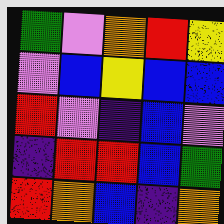[["green", "violet", "orange", "red", "yellow"], ["violet", "blue", "yellow", "blue", "blue"], ["red", "violet", "indigo", "blue", "violet"], ["indigo", "red", "red", "blue", "green"], ["red", "orange", "blue", "indigo", "orange"]]